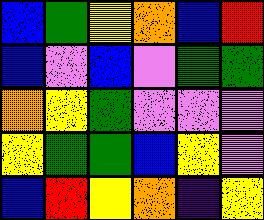[["blue", "green", "yellow", "orange", "blue", "red"], ["blue", "violet", "blue", "violet", "green", "green"], ["orange", "yellow", "green", "violet", "violet", "violet"], ["yellow", "green", "green", "blue", "yellow", "violet"], ["blue", "red", "yellow", "orange", "indigo", "yellow"]]